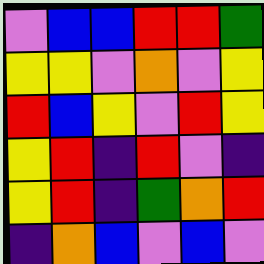[["violet", "blue", "blue", "red", "red", "green"], ["yellow", "yellow", "violet", "orange", "violet", "yellow"], ["red", "blue", "yellow", "violet", "red", "yellow"], ["yellow", "red", "indigo", "red", "violet", "indigo"], ["yellow", "red", "indigo", "green", "orange", "red"], ["indigo", "orange", "blue", "violet", "blue", "violet"]]